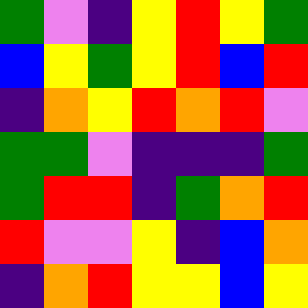[["green", "violet", "indigo", "yellow", "red", "yellow", "green"], ["blue", "yellow", "green", "yellow", "red", "blue", "red"], ["indigo", "orange", "yellow", "red", "orange", "red", "violet"], ["green", "green", "violet", "indigo", "indigo", "indigo", "green"], ["green", "red", "red", "indigo", "green", "orange", "red"], ["red", "violet", "violet", "yellow", "indigo", "blue", "orange"], ["indigo", "orange", "red", "yellow", "yellow", "blue", "yellow"]]